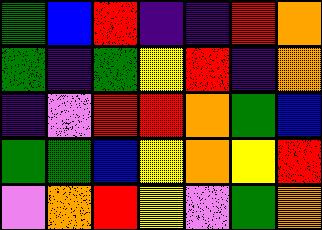[["green", "blue", "red", "indigo", "indigo", "red", "orange"], ["green", "indigo", "green", "yellow", "red", "indigo", "orange"], ["indigo", "violet", "red", "red", "orange", "green", "blue"], ["green", "green", "blue", "yellow", "orange", "yellow", "red"], ["violet", "orange", "red", "yellow", "violet", "green", "orange"]]